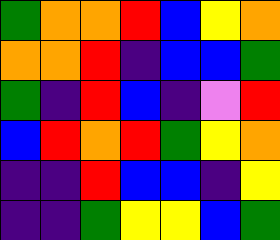[["green", "orange", "orange", "red", "blue", "yellow", "orange"], ["orange", "orange", "red", "indigo", "blue", "blue", "green"], ["green", "indigo", "red", "blue", "indigo", "violet", "red"], ["blue", "red", "orange", "red", "green", "yellow", "orange"], ["indigo", "indigo", "red", "blue", "blue", "indigo", "yellow"], ["indigo", "indigo", "green", "yellow", "yellow", "blue", "green"]]